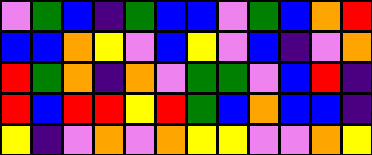[["violet", "green", "blue", "indigo", "green", "blue", "blue", "violet", "green", "blue", "orange", "red"], ["blue", "blue", "orange", "yellow", "violet", "blue", "yellow", "violet", "blue", "indigo", "violet", "orange"], ["red", "green", "orange", "indigo", "orange", "violet", "green", "green", "violet", "blue", "red", "indigo"], ["red", "blue", "red", "red", "yellow", "red", "green", "blue", "orange", "blue", "blue", "indigo"], ["yellow", "indigo", "violet", "orange", "violet", "orange", "yellow", "yellow", "violet", "violet", "orange", "yellow"]]